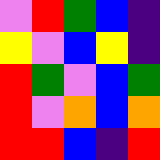[["violet", "red", "green", "blue", "indigo"], ["yellow", "violet", "blue", "yellow", "indigo"], ["red", "green", "violet", "blue", "green"], ["red", "violet", "orange", "blue", "orange"], ["red", "red", "blue", "indigo", "red"]]